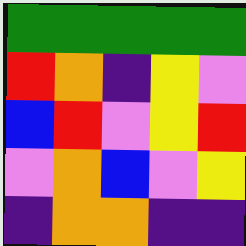[["green", "green", "green", "green", "green"], ["red", "orange", "indigo", "yellow", "violet"], ["blue", "red", "violet", "yellow", "red"], ["violet", "orange", "blue", "violet", "yellow"], ["indigo", "orange", "orange", "indigo", "indigo"]]